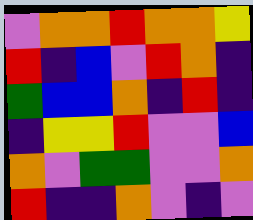[["violet", "orange", "orange", "red", "orange", "orange", "yellow"], ["red", "indigo", "blue", "violet", "red", "orange", "indigo"], ["green", "blue", "blue", "orange", "indigo", "red", "indigo"], ["indigo", "yellow", "yellow", "red", "violet", "violet", "blue"], ["orange", "violet", "green", "green", "violet", "violet", "orange"], ["red", "indigo", "indigo", "orange", "violet", "indigo", "violet"]]